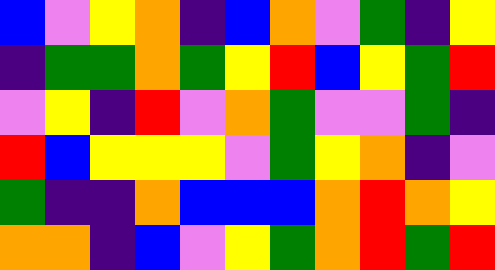[["blue", "violet", "yellow", "orange", "indigo", "blue", "orange", "violet", "green", "indigo", "yellow"], ["indigo", "green", "green", "orange", "green", "yellow", "red", "blue", "yellow", "green", "red"], ["violet", "yellow", "indigo", "red", "violet", "orange", "green", "violet", "violet", "green", "indigo"], ["red", "blue", "yellow", "yellow", "yellow", "violet", "green", "yellow", "orange", "indigo", "violet"], ["green", "indigo", "indigo", "orange", "blue", "blue", "blue", "orange", "red", "orange", "yellow"], ["orange", "orange", "indigo", "blue", "violet", "yellow", "green", "orange", "red", "green", "red"]]